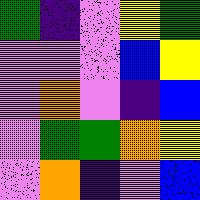[["green", "indigo", "violet", "yellow", "green"], ["violet", "violet", "violet", "blue", "yellow"], ["violet", "orange", "violet", "indigo", "blue"], ["violet", "green", "green", "orange", "yellow"], ["violet", "orange", "indigo", "violet", "blue"]]